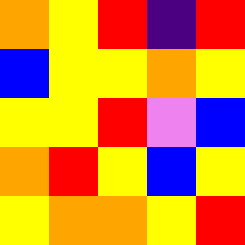[["orange", "yellow", "red", "indigo", "red"], ["blue", "yellow", "yellow", "orange", "yellow"], ["yellow", "yellow", "red", "violet", "blue"], ["orange", "red", "yellow", "blue", "yellow"], ["yellow", "orange", "orange", "yellow", "red"]]